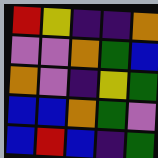[["red", "yellow", "indigo", "indigo", "orange"], ["violet", "violet", "orange", "green", "blue"], ["orange", "violet", "indigo", "yellow", "green"], ["blue", "blue", "orange", "green", "violet"], ["blue", "red", "blue", "indigo", "green"]]